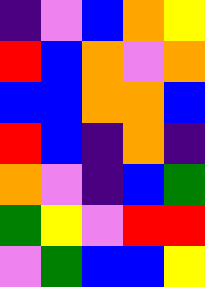[["indigo", "violet", "blue", "orange", "yellow"], ["red", "blue", "orange", "violet", "orange"], ["blue", "blue", "orange", "orange", "blue"], ["red", "blue", "indigo", "orange", "indigo"], ["orange", "violet", "indigo", "blue", "green"], ["green", "yellow", "violet", "red", "red"], ["violet", "green", "blue", "blue", "yellow"]]